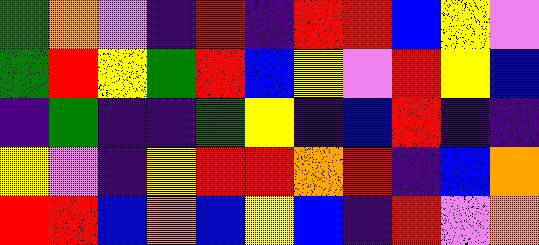[["green", "orange", "violet", "indigo", "red", "indigo", "red", "red", "blue", "yellow", "violet"], ["green", "red", "yellow", "green", "red", "blue", "yellow", "violet", "red", "yellow", "blue"], ["indigo", "green", "indigo", "indigo", "green", "yellow", "indigo", "blue", "red", "indigo", "indigo"], ["yellow", "violet", "indigo", "yellow", "red", "red", "orange", "red", "indigo", "blue", "orange"], ["red", "red", "blue", "orange", "blue", "yellow", "blue", "indigo", "red", "violet", "orange"]]